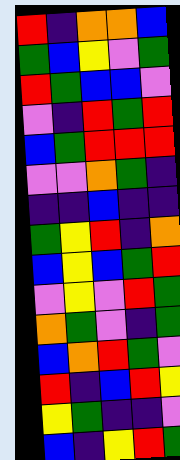[["red", "indigo", "orange", "orange", "blue"], ["green", "blue", "yellow", "violet", "green"], ["red", "green", "blue", "blue", "violet"], ["violet", "indigo", "red", "green", "red"], ["blue", "green", "red", "red", "red"], ["violet", "violet", "orange", "green", "indigo"], ["indigo", "indigo", "blue", "indigo", "indigo"], ["green", "yellow", "red", "indigo", "orange"], ["blue", "yellow", "blue", "green", "red"], ["violet", "yellow", "violet", "red", "green"], ["orange", "green", "violet", "indigo", "green"], ["blue", "orange", "red", "green", "violet"], ["red", "indigo", "blue", "red", "yellow"], ["yellow", "green", "indigo", "indigo", "violet"], ["blue", "indigo", "yellow", "red", "green"]]